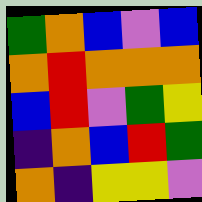[["green", "orange", "blue", "violet", "blue"], ["orange", "red", "orange", "orange", "orange"], ["blue", "red", "violet", "green", "yellow"], ["indigo", "orange", "blue", "red", "green"], ["orange", "indigo", "yellow", "yellow", "violet"]]